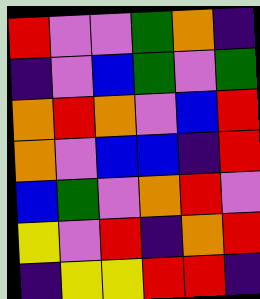[["red", "violet", "violet", "green", "orange", "indigo"], ["indigo", "violet", "blue", "green", "violet", "green"], ["orange", "red", "orange", "violet", "blue", "red"], ["orange", "violet", "blue", "blue", "indigo", "red"], ["blue", "green", "violet", "orange", "red", "violet"], ["yellow", "violet", "red", "indigo", "orange", "red"], ["indigo", "yellow", "yellow", "red", "red", "indigo"]]